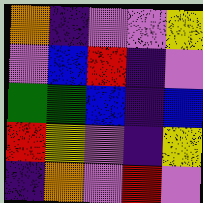[["orange", "indigo", "violet", "violet", "yellow"], ["violet", "blue", "red", "indigo", "violet"], ["green", "green", "blue", "indigo", "blue"], ["red", "yellow", "violet", "indigo", "yellow"], ["indigo", "orange", "violet", "red", "violet"]]